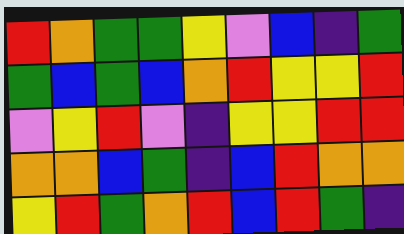[["red", "orange", "green", "green", "yellow", "violet", "blue", "indigo", "green"], ["green", "blue", "green", "blue", "orange", "red", "yellow", "yellow", "red"], ["violet", "yellow", "red", "violet", "indigo", "yellow", "yellow", "red", "red"], ["orange", "orange", "blue", "green", "indigo", "blue", "red", "orange", "orange"], ["yellow", "red", "green", "orange", "red", "blue", "red", "green", "indigo"]]